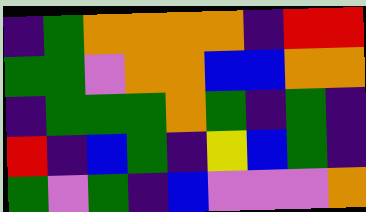[["indigo", "green", "orange", "orange", "orange", "orange", "indigo", "red", "red"], ["green", "green", "violet", "orange", "orange", "blue", "blue", "orange", "orange"], ["indigo", "green", "green", "green", "orange", "green", "indigo", "green", "indigo"], ["red", "indigo", "blue", "green", "indigo", "yellow", "blue", "green", "indigo"], ["green", "violet", "green", "indigo", "blue", "violet", "violet", "violet", "orange"]]